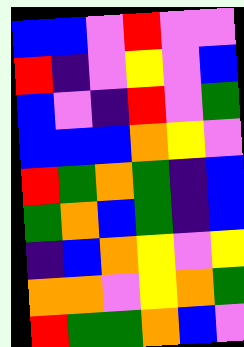[["blue", "blue", "violet", "red", "violet", "violet"], ["red", "indigo", "violet", "yellow", "violet", "blue"], ["blue", "violet", "indigo", "red", "violet", "green"], ["blue", "blue", "blue", "orange", "yellow", "violet"], ["red", "green", "orange", "green", "indigo", "blue"], ["green", "orange", "blue", "green", "indigo", "blue"], ["indigo", "blue", "orange", "yellow", "violet", "yellow"], ["orange", "orange", "violet", "yellow", "orange", "green"], ["red", "green", "green", "orange", "blue", "violet"]]